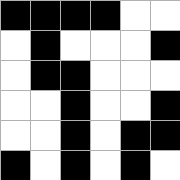[["black", "black", "black", "black", "white", "white"], ["white", "black", "white", "white", "white", "black"], ["white", "black", "black", "white", "white", "white"], ["white", "white", "black", "white", "white", "black"], ["white", "white", "black", "white", "black", "black"], ["black", "white", "black", "white", "black", "white"]]